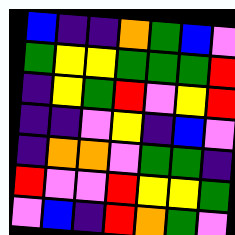[["blue", "indigo", "indigo", "orange", "green", "blue", "violet"], ["green", "yellow", "yellow", "green", "green", "green", "red"], ["indigo", "yellow", "green", "red", "violet", "yellow", "red"], ["indigo", "indigo", "violet", "yellow", "indigo", "blue", "violet"], ["indigo", "orange", "orange", "violet", "green", "green", "indigo"], ["red", "violet", "violet", "red", "yellow", "yellow", "green"], ["violet", "blue", "indigo", "red", "orange", "green", "violet"]]